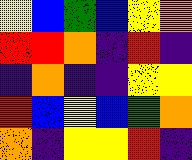[["yellow", "blue", "green", "blue", "yellow", "orange"], ["red", "red", "orange", "indigo", "red", "indigo"], ["indigo", "orange", "indigo", "indigo", "yellow", "yellow"], ["red", "blue", "yellow", "blue", "green", "orange"], ["orange", "indigo", "yellow", "yellow", "red", "indigo"]]